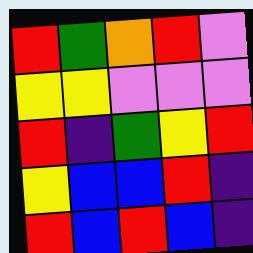[["red", "green", "orange", "red", "violet"], ["yellow", "yellow", "violet", "violet", "violet"], ["red", "indigo", "green", "yellow", "red"], ["yellow", "blue", "blue", "red", "indigo"], ["red", "blue", "red", "blue", "indigo"]]